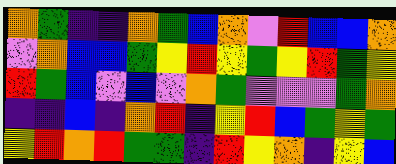[["orange", "green", "indigo", "indigo", "orange", "green", "blue", "orange", "violet", "red", "blue", "blue", "orange"], ["violet", "orange", "blue", "blue", "green", "yellow", "red", "yellow", "green", "yellow", "red", "green", "yellow"], ["red", "green", "blue", "violet", "blue", "violet", "orange", "green", "violet", "violet", "violet", "green", "orange"], ["indigo", "indigo", "blue", "indigo", "orange", "red", "indigo", "yellow", "red", "blue", "green", "yellow", "green"], ["yellow", "red", "orange", "red", "green", "green", "indigo", "red", "yellow", "orange", "indigo", "yellow", "blue"]]